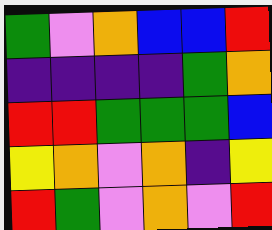[["green", "violet", "orange", "blue", "blue", "red"], ["indigo", "indigo", "indigo", "indigo", "green", "orange"], ["red", "red", "green", "green", "green", "blue"], ["yellow", "orange", "violet", "orange", "indigo", "yellow"], ["red", "green", "violet", "orange", "violet", "red"]]